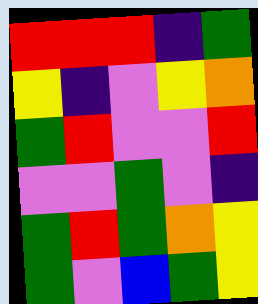[["red", "red", "red", "indigo", "green"], ["yellow", "indigo", "violet", "yellow", "orange"], ["green", "red", "violet", "violet", "red"], ["violet", "violet", "green", "violet", "indigo"], ["green", "red", "green", "orange", "yellow"], ["green", "violet", "blue", "green", "yellow"]]